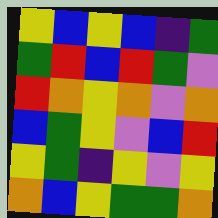[["yellow", "blue", "yellow", "blue", "indigo", "green"], ["green", "red", "blue", "red", "green", "violet"], ["red", "orange", "yellow", "orange", "violet", "orange"], ["blue", "green", "yellow", "violet", "blue", "red"], ["yellow", "green", "indigo", "yellow", "violet", "yellow"], ["orange", "blue", "yellow", "green", "green", "orange"]]